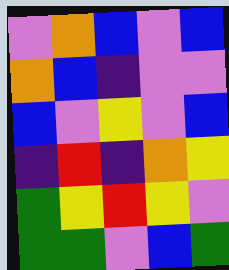[["violet", "orange", "blue", "violet", "blue"], ["orange", "blue", "indigo", "violet", "violet"], ["blue", "violet", "yellow", "violet", "blue"], ["indigo", "red", "indigo", "orange", "yellow"], ["green", "yellow", "red", "yellow", "violet"], ["green", "green", "violet", "blue", "green"]]